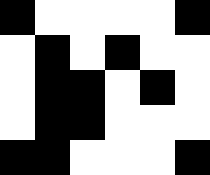[["black", "white", "white", "white", "white", "black"], ["white", "black", "white", "black", "white", "white"], ["white", "black", "black", "white", "black", "white"], ["white", "black", "black", "white", "white", "white"], ["black", "black", "white", "white", "white", "black"]]